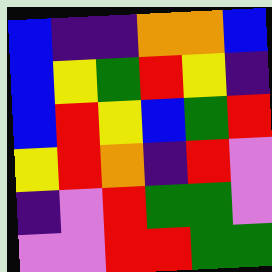[["blue", "indigo", "indigo", "orange", "orange", "blue"], ["blue", "yellow", "green", "red", "yellow", "indigo"], ["blue", "red", "yellow", "blue", "green", "red"], ["yellow", "red", "orange", "indigo", "red", "violet"], ["indigo", "violet", "red", "green", "green", "violet"], ["violet", "violet", "red", "red", "green", "green"]]